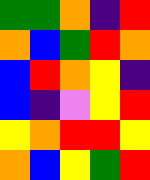[["green", "green", "orange", "indigo", "red"], ["orange", "blue", "green", "red", "orange"], ["blue", "red", "orange", "yellow", "indigo"], ["blue", "indigo", "violet", "yellow", "red"], ["yellow", "orange", "red", "red", "yellow"], ["orange", "blue", "yellow", "green", "red"]]